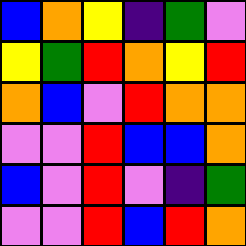[["blue", "orange", "yellow", "indigo", "green", "violet"], ["yellow", "green", "red", "orange", "yellow", "red"], ["orange", "blue", "violet", "red", "orange", "orange"], ["violet", "violet", "red", "blue", "blue", "orange"], ["blue", "violet", "red", "violet", "indigo", "green"], ["violet", "violet", "red", "blue", "red", "orange"]]